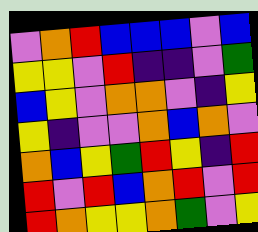[["violet", "orange", "red", "blue", "blue", "blue", "violet", "blue"], ["yellow", "yellow", "violet", "red", "indigo", "indigo", "violet", "green"], ["blue", "yellow", "violet", "orange", "orange", "violet", "indigo", "yellow"], ["yellow", "indigo", "violet", "violet", "orange", "blue", "orange", "violet"], ["orange", "blue", "yellow", "green", "red", "yellow", "indigo", "red"], ["red", "violet", "red", "blue", "orange", "red", "violet", "red"], ["red", "orange", "yellow", "yellow", "orange", "green", "violet", "yellow"]]